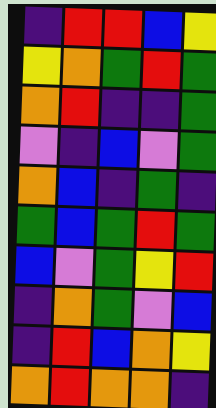[["indigo", "red", "red", "blue", "yellow"], ["yellow", "orange", "green", "red", "green"], ["orange", "red", "indigo", "indigo", "green"], ["violet", "indigo", "blue", "violet", "green"], ["orange", "blue", "indigo", "green", "indigo"], ["green", "blue", "green", "red", "green"], ["blue", "violet", "green", "yellow", "red"], ["indigo", "orange", "green", "violet", "blue"], ["indigo", "red", "blue", "orange", "yellow"], ["orange", "red", "orange", "orange", "indigo"]]